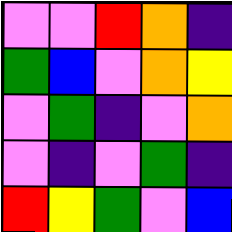[["violet", "violet", "red", "orange", "indigo"], ["green", "blue", "violet", "orange", "yellow"], ["violet", "green", "indigo", "violet", "orange"], ["violet", "indigo", "violet", "green", "indigo"], ["red", "yellow", "green", "violet", "blue"]]